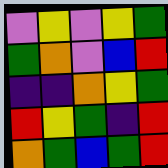[["violet", "yellow", "violet", "yellow", "green"], ["green", "orange", "violet", "blue", "red"], ["indigo", "indigo", "orange", "yellow", "green"], ["red", "yellow", "green", "indigo", "red"], ["orange", "green", "blue", "green", "red"]]